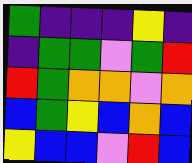[["green", "indigo", "indigo", "indigo", "yellow", "indigo"], ["indigo", "green", "green", "violet", "green", "red"], ["red", "green", "orange", "orange", "violet", "orange"], ["blue", "green", "yellow", "blue", "orange", "blue"], ["yellow", "blue", "blue", "violet", "red", "blue"]]